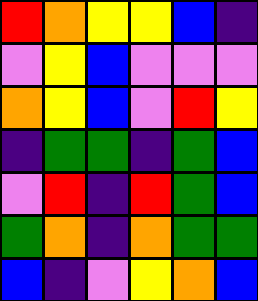[["red", "orange", "yellow", "yellow", "blue", "indigo"], ["violet", "yellow", "blue", "violet", "violet", "violet"], ["orange", "yellow", "blue", "violet", "red", "yellow"], ["indigo", "green", "green", "indigo", "green", "blue"], ["violet", "red", "indigo", "red", "green", "blue"], ["green", "orange", "indigo", "orange", "green", "green"], ["blue", "indigo", "violet", "yellow", "orange", "blue"]]